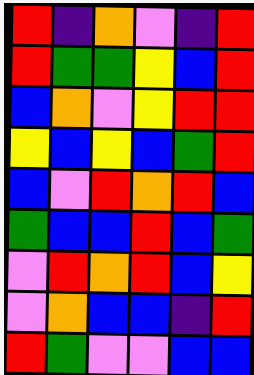[["red", "indigo", "orange", "violet", "indigo", "red"], ["red", "green", "green", "yellow", "blue", "red"], ["blue", "orange", "violet", "yellow", "red", "red"], ["yellow", "blue", "yellow", "blue", "green", "red"], ["blue", "violet", "red", "orange", "red", "blue"], ["green", "blue", "blue", "red", "blue", "green"], ["violet", "red", "orange", "red", "blue", "yellow"], ["violet", "orange", "blue", "blue", "indigo", "red"], ["red", "green", "violet", "violet", "blue", "blue"]]